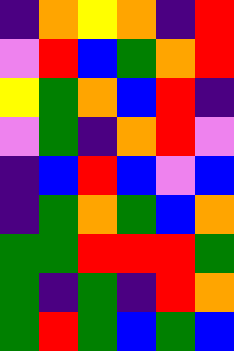[["indigo", "orange", "yellow", "orange", "indigo", "red"], ["violet", "red", "blue", "green", "orange", "red"], ["yellow", "green", "orange", "blue", "red", "indigo"], ["violet", "green", "indigo", "orange", "red", "violet"], ["indigo", "blue", "red", "blue", "violet", "blue"], ["indigo", "green", "orange", "green", "blue", "orange"], ["green", "green", "red", "red", "red", "green"], ["green", "indigo", "green", "indigo", "red", "orange"], ["green", "red", "green", "blue", "green", "blue"]]